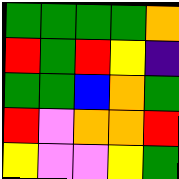[["green", "green", "green", "green", "orange"], ["red", "green", "red", "yellow", "indigo"], ["green", "green", "blue", "orange", "green"], ["red", "violet", "orange", "orange", "red"], ["yellow", "violet", "violet", "yellow", "green"]]